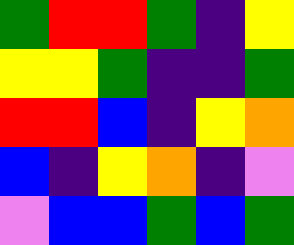[["green", "red", "red", "green", "indigo", "yellow"], ["yellow", "yellow", "green", "indigo", "indigo", "green"], ["red", "red", "blue", "indigo", "yellow", "orange"], ["blue", "indigo", "yellow", "orange", "indigo", "violet"], ["violet", "blue", "blue", "green", "blue", "green"]]